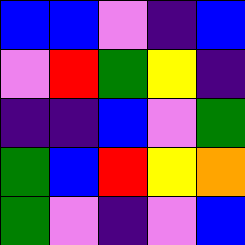[["blue", "blue", "violet", "indigo", "blue"], ["violet", "red", "green", "yellow", "indigo"], ["indigo", "indigo", "blue", "violet", "green"], ["green", "blue", "red", "yellow", "orange"], ["green", "violet", "indigo", "violet", "blue"]]